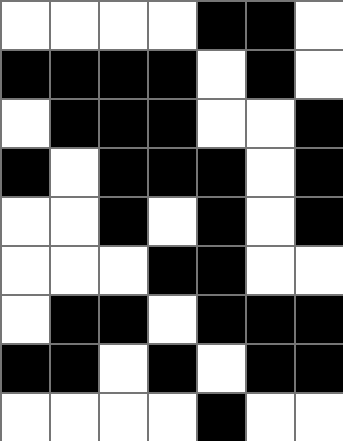[["white", "white", "white", "white", "black", "black", "white"], ["black", "black", "black", "black", "white", "black", "white"], ["white", "black", "black", "black", "white", "white", "black"], ["black", "white", "black", "black", "black", "white", "black"], ["white", "white", "black", "white", "black", "white", "black"], ["white", "white", "white", "black", "black", "white", "white"], ["white", "black", "black", "white", "black", "black", "black"], ["black", "black", "white", "black", "white", "black", "black"], ["white", "white", "white", "white", "black", "white", "white"]]